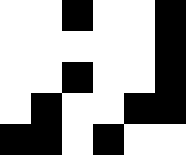[["white", "white", "black", "white", "white", "black"], ["white", "white", "white", "white", "white", "black"], ["white", "white", "black", "white", "white", "black"], ["white", "black", "white", "white", "black", "black"], ["black", "black", "white", "black", "white", "white"]]